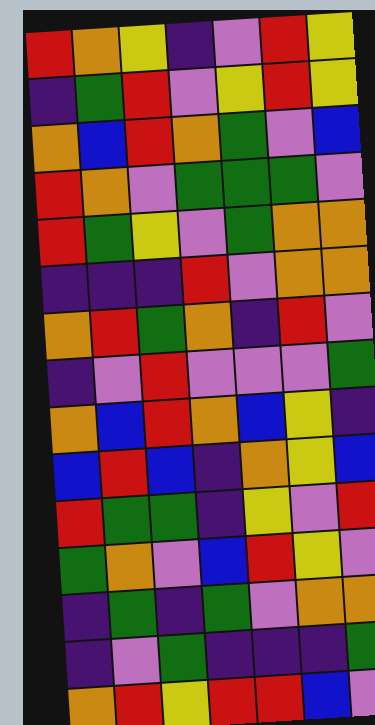[["red", "orange", "yellow", "indigo", "violet", "red", "yellow"], ["indigo", "green", "red", "violet", "yellow", "red", "yellow"], ["orange", "blue", "red", "orange", "green", "violet", "blue"], ["red", "orange", "violet", "green", "green", "green", "violet"], ["red", "green", "yellow", "violet", "green", "orange", "orange"], ["indigo", "indigo", "indigo", "red", "violet", "orange", "orange"], ["orange", "red", "green", "orange", "indigo", "red", "violet"], ["indigo", "violet", "red", "violet", "violet", "violet", "green"], ["orange", "blue", "red", "orange", "blue", "yellow", "indigo"], ["blue", "red", "blue", "indigo", "orange", "yellow", "blue"], ["red", "green", "green", "indigo", "yellow", "violet", "red"], ["green", "orange", "violet", "blue", "red", "yellow", "violet"], ["indigo", "green", "indigo", "green", "violet", "orange", "orange"], ["indigo", "violet", "green", "indigo", "indigo", "indigo", "green"], ["orange", "red", "yellow", "red", "red", "blue", "violet"]]